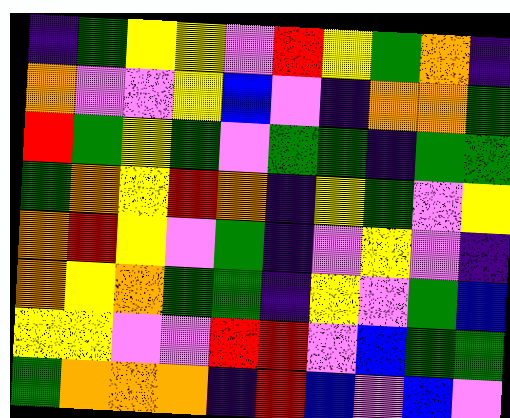[["indigo", "green", "yellow", "yellow", "violet", "red", "yellow", "green", "orange", "indigo"], ["orange", "violet", "violet", "yellow", "blue", "violet", "indigo", "orange", "orange", "green"], ["red", "green", "yellow", "green", "violet", "green", "green", "indigo", "green", "green"], ["green", "orange", "yellow", "red", "orange", "indigo", "yellow", "green", "violet", "yellow"], ["orange", "red", "yellow", "violet", "green", "indigo", "violet", "yellow", "violet", "indigo"], ["orange", "yellow", "orange", "green", "green", "indigo", "yellow", "violet", "green", "blue"], ["yellow", "yellow", "violet", "violet", "red", "red", "violet", "blue", "green", "green"], ["green", "orange", "orange", "orange", "indigo", "red", "blue", "violet", "blue", "violet"]]